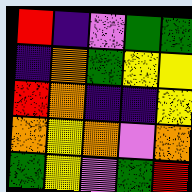[["red", "indigo", "violet", "green", "green"], ["indigo", "orange", "green", "yellow", "yellow"], ["red", "orange", "indigo", "indigo", "yellow"], ["orange", "yellow", "orange", "violet", "orange"], ["green", "yellow", "violet", "green", "red"]]